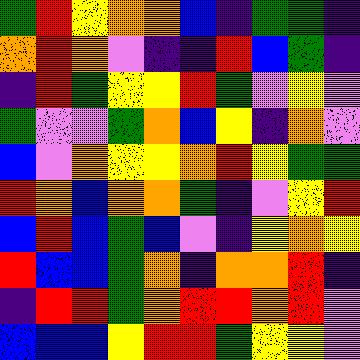[["green", "red", "yellow", "orange", "orange", "blue", "indigo", "green", "green", "indigo"], ["orange", "red", "orange", "violet", "indigo", "indigo", "red", "blue", "green", "indigo"], ["indigo", "red", "green", "yellow", "yellow", "red", "green", "violet", "yellow", "violet"], ["green", "violet", "violet", "green", "orange", "blue", "yellow", "indigo", "orange", "violet"], ["blue", "violet", "orange", "yellow", "yellow", "orange", "red", "yellow", "green", "green"], ["red", "orange", "blue", "orange", "orange", "green", "indigo", "violet", "yellow", "red"], ["blue", "red", "blue", "green", "blue", "violet", "indigo", "yellow", "orange", "yellow"], ["red", "blue", "blue", "green", "orange", "indigo", "orange", "orange", "red", "indigo"], ["indigo", "red", "red", "green", "orange", "red", "red", "orange", "red", "violet"], ["blue", "blue", "blue", "yellow", "red", "red", "green", "yellow", "yellow", "violet"]]